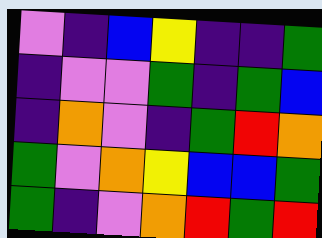[["violet", "indigo", "blue", "yellow", "indigo", "indigo", "green"], ["indigo", "violet", "violet", "green", "indigo", "green", "blue"], ["indigo", "orange", "violet", "indigo", "green", "red", "orange"], ["green", "violet", "orange", "yellow", "blue", "blue", "green"], ["green", "indigo", "violet", "orange", "red", "green", "red"]]